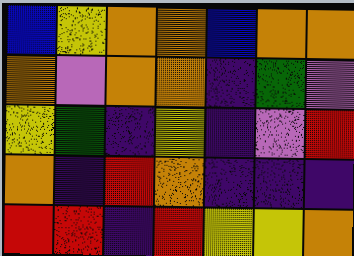[["blue", "yellow", "orange", "orange", "blue", "orange", "orange"], ["orange", "violet", "orange", "orange", "indigo", "green", "violet"], ["yellow", "green", "indigo", "yellow", "indigo", "violet", "red"], ["orange", "indigo", "red", "orange", "indigo", "indigo", "indigo"], ["red", "red", "indigo", "red", "yellow", "yellow", "orange"]]